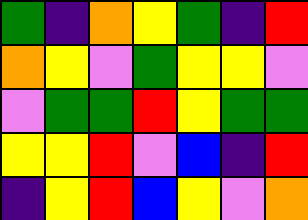[["green", "indigo", "orange", "yellow", "green", "indigo", "red"], ["orange", "yellow", "violet", "green", "yellow", "yellow", "violet"], ["violet", "green", "green", "red", "yellow", "green", "green"], ["yellow", "yellow", "red", "violet", "blue", "indigo", "red"], ["indigo", "yellow", "red", "blue", "yellow", "violet", "orange"]]